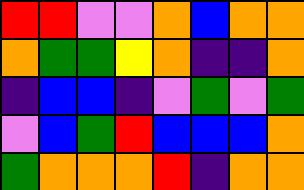[["red", "red", "violet", "violet", "orange", "blue", "orange", "orange"], ["orange", "green", "green", "yellow", "orange", "indigo", "indigo", "orange"], ["indigo", "blue", "blue", "indigo", "violet", "green", "violet", "green"], ["violet", "blue", "green", "red", "blue", "blue", "blue", "orange"], ["green", "orange", "orange", "orange", "red", "indigo", "orange", "orange"]]